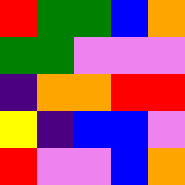[["red", "green", "green", "blue", "orange"], ["green", "green", "violet", "violet", "violet"], ["indigo", "orange", "orange", "red", "red"], ["yellow", "indigo", "blue", "blue", "violet"], ["red", "violet", "violet", "blue", "orange"]]